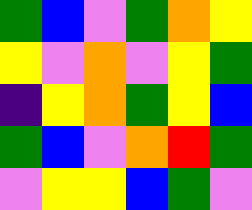[["green", "blue", "violet", "green", "orange", "yellow"], ["yellow", "violet", "orange", "violet", "yellow", "green"], ["indigo", "yellow", "orange", "green", "yellow", "blue"], ["green", "blue", "violet", "orange", "red", "green"], ["violet", "yellow", "yellow", "blue", "green", "violet"]]